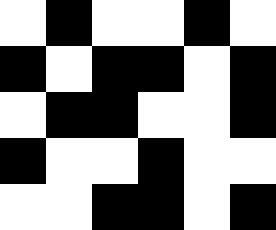[["white", "black", "white", "white", "black", "white"], ["black", "white", "black", "black", "white", "black"], ["white", "black", "black", "white", "white", "black"], ["black", "white", "white", "black", "white", "white"], ["white", "white", "black", "black", "white", "black"]]